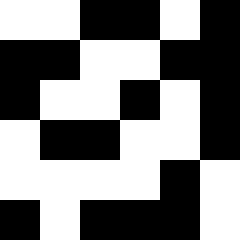[["white", "white", "black", "black", "white", "black"], ["black", "black", "white", "white", "black", "black"], ["black", "white", "white", "black", "white", "black"], ["white", "black", "black", "white", "white", "black"], ["white", "white", "white", "white", "black", "white"], ["black", "white", "black", "black", "black", "white"]]